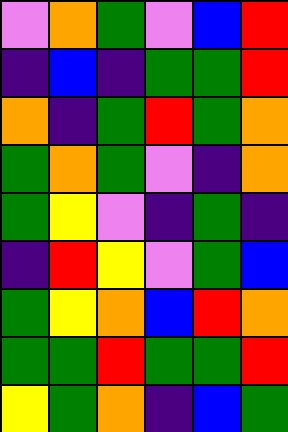[["violet", "orange", "green", "violet", "blue", "red"], ["indigo", "blue", "indigo", "green", "green", "red"], ["orange", "indigo", "green", "red", "green", "orange"], ["green", "orange", "green", "violet", "indigo", "orange"], ["green", "yellow", "violet", "indigo", "green", "indigo"], ["indigo", "red", "yellow", "violet", "green", "blue"], ["green", "yellow", "orange", "blue", "red", "orange"], ["green", "green", "red", "green", "green", "red"], ["yellow", "green", "orange", "indigo", "blue", "green"]]